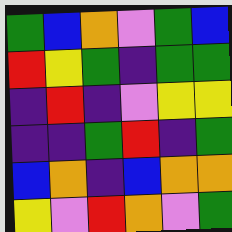[["green", "blue", "orange", "violet", "green", "blue"], ["red", "yellow", "green", "indigo", "green", "green"], ["indigo", "red", "indigo", "violet", "yellow", "yellow"], ["indigo", "indigo", "green", "red", "indigo", "green"], ["blue", "orange", "indigo", "blue", "orange", "orange"], ["yellow", "violet", "red", "orange", "violet", "green"]]